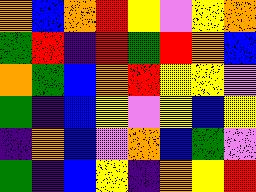[["orange", "blue", "orange", "red", "yellow", "violet", "yellow", "orange"], ["green", "red", "indigo", "red", "green", "red", "orange", "blue"], ["orange", "green", "blue", "orange", "red", "yellow", "yellow", "violet"], ["green", "indigo", "blue", "yellow", "violet", "yellow", "blue", "yellow"], ["indigo", "orange", "blue", "violet", "orange", "blue", "green", "violet"], ["green", "indigo", "blue", "yellow", "indigo", "orange", "yellow", "red"]]